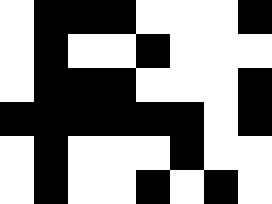[["white", "black", "black", "black", "white", "white", "white", "black"], ["white", "black", "white", "white", "black", "white", "white", "white"], ["white", "black", "black", "black", "white", "white", "white", "black"], ["black", "black", "black", "black", "black", "black", "white", "black"], ["white", "black", "white", "white", "white", "black", "white", "white"], ["white", "black", "white", "white", "black", "white", "black", "white"]]